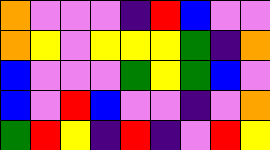[["orange", "violet", "violet", "violet", "indigo", "red", "blue", "violet", "violet"], ["orange", "yellow", "violet", "yellow", "yellow", "yellow", "green", "indigo", "orange"], ["blue", "violet", "violet", "violet", "green", "yellow", "green", "blue", "violet"], ["blue", "violet", "red", "blue", "violet", "violet", "indigo", "violet", "orange"], ["green", "red", "yellow", "indigo", "red", "indigo", "violet", "red", "yellow"]]